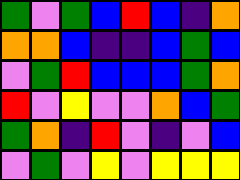[["green", "violet", "green", "blue", "red", "blue", "indigo", "orange"], ["orange", "orange", "blue", "indigo", "indigo", "blue", "green", "blue"], ["violet", "green", "red", "blue", "blue", "blue", "green", "orange"], ["red", "violet", "yellow", "violet", "violet", "orange", "blue", "green"], ["green", "orange", "indigo", "red", "violet", "indigo", "violet", "blue"], ["violet", "green", "violet", "yellow", "violet", "yellow", "yellow", "yellow"]]